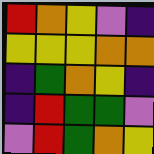[["red", "orange", "yellow", "violet", "indigo"], ["yellow", "yellow", "yellow", "orange", "orange"], ["indigo", "green", "orange", "yellow", "indigo"], ["indigo", "red", "green", "green", "violet"], ["violet", "red", "green", "orange", "yellow"]]